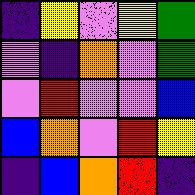[["indigo", "yellow", "violet", "yellow", "green"], ["violet", "indigo", "orange", "violet", "green"], ["violet", "red", "violet", "violet", "blue"], ["blue", "orange", "violet", "red", "yellow"], ["indigo", "blue", "orange", "red", "indigo"]]